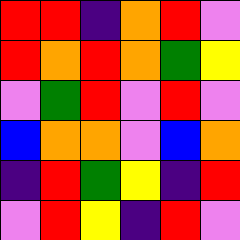[["red", "red", "indigo", "orange", "red", "violet"], ["red", "orange", "red", "orange", "green", "yellow"], ["violet", "green", "red", "violet", "red", "violet"], ["blue", "orange", "orange", "violet", "blue", "orange"], ["indigo", "red", "green", "yellow", "indigo", "red"], ["violet", "red", "yellow", "indigo", "red", "violet"]]